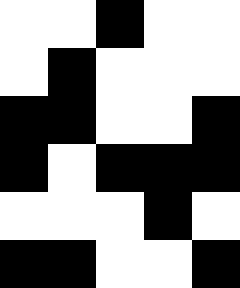[["white", "white", "black", "white", "white"], ["white", "black", "white", "white", "white"], ["black", "black", "white", "white", "black"], ["black", "white", "black", "black", "black"], ["white", "white", "white", "black", "white"], ["black", "black", "white", "white", "black"]]